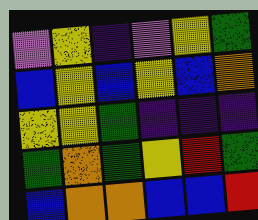[["violet", "yellow", "indigo", "violet", "yellow", "green"], ["blue", "yellow", "blue", "yellow", "blue", "orange"], ["yellow", "yellow", "green", "indigo", "indigo", "indigo"], ["green", "orange", "green", "yellow", "red", "green"], ["blue", "orange", "orange", "blue", "blue", "red"]]